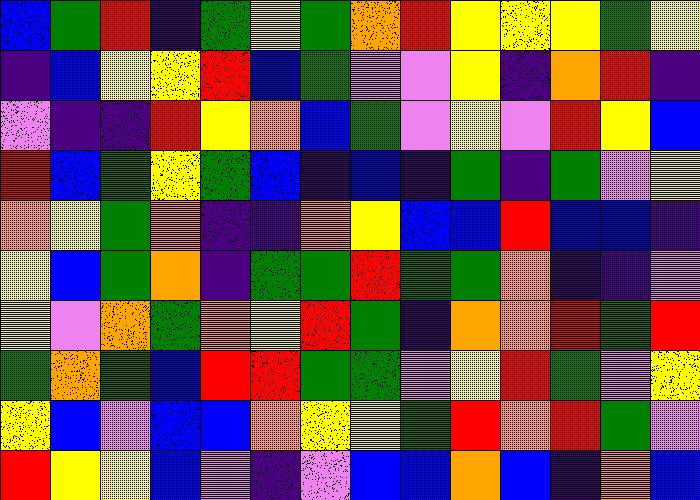[["blue", "green", "red", "indigo", "green", "yellow", "green", "orange", "red", "yellow", "yellow", "yellow", "green", "yellow"], ["indigo", "blue", "yellow", "yellow", "red", "blue", "green", "violet", "violet", "yellow", "indigo", "orange", "red", "indigo"], ["violet", "indigo", "indigo", "red", "yellow", "orange", "blue", "green", "violet", "yellow", "violet", "red", "yellow", "blue"], ["red", "blue", "green", "yellow", "green", "blue", "indigo", "blue", "indigo", "green", "indigo", "green", "violet", "yellow"], ["orange", "yellow", "green", "orange", "indigo", "indigo", "orange", "yellow", "blue", "blue", "red", "blue", "blue", "indigo"], ["yellow", "blue", "green", "orange", "indigo", "green", "green", "red", "green", "green", "orange", "indigo", "indigo", "violet"], ["yellow", "violet", "orange", "green", "orange", "yellow", "red", "green", "indigo", "orange", "orange", "red", "green", "red"], ["green", "orange", "green", "blue", "red", "red", "green", "green", "violet", "yellow", "red", "green", "violet", "yellow"], ["yellow", "blue", "violet", "blue", "blue", "orange", "yellow", "yellow", "green", "red", "orange", "red", "green", "violet"], ["red", "yellow", "yellow", "blue", "violet", "indigo", "violet", "blue", "blue", "orange", "blue", "indigo", "orange", "blue"]]